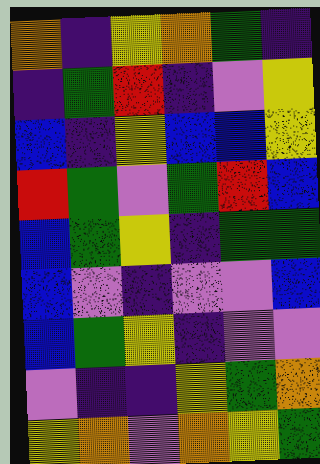[["orange", "indigo", "yellow", "orange", "green", "indigo"], ["indigo", "green", "red", "indigo", "violet", "yellow"], ["blue", "indigo", "yellow", "blue", "blue", "yellow"], ["red", "green", "violet", "green", "red", "blue"], ["blue", "green", "yellow", "indigo", "green", "green"], ["blue", "violet", "indigo", "violet", "violet", "blue"], ["blue", "green", "yellow", "indigo", "violet", "violet"], ["violet", "indigo", "indigo", "yellow", "green", "orange"], ["yellow", "orange", "violet", "orange", "yellow", "green"]]